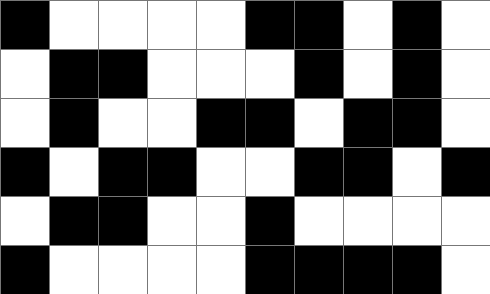[["black", "white", "white", "white", "white", "black", "black", "white", "black", "white"], ["white", "black", "black", "white", "white", "white", "black", "white", "black", "white"], ["white", "black", "white", "white", "black", "black", "white", "black", "black", "white"], ["black", "white", "black", "black", "white", "white", "black", "black", "white", "black"], ["white", "black", "black", "white", "white", "black", "white", "white", "white", "white"], ["black", "white", "white", "white", "white", "black", "black", "black", "black", "white"]]